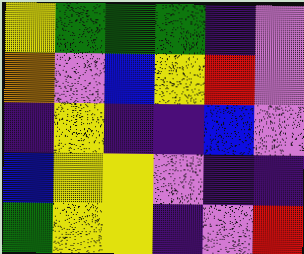[["yellow", "green", "green", "green", "indigo", "violet"], ["orange", "violet", "blue", "yellow", "red", "violet"], ["indigo", "yellow", "indigo", "indigo", "blue", "violet"], ["blue", "yellow", "yellow", "violet", "indigo", "indigo"], ["green", "yellow", "yellow", "indigo", "violet", "red"]]